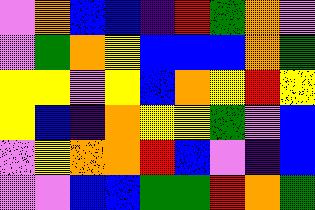[["violet", "orange", "blue", "blue", "indigo", "red", "green", "orange", "violet"], ["violet", "green", "orange", "yellow", "blue", "blue", "blue", "orange", "green"], ["yellow", "yellow", "violet", "yellow", "blue", "orange", "yellow", "red", "yellow"], ["yellow", "blue", "indigo", "orange", "yellow", "yellow", "green", "violet", "blue"], ["violet", "yellow", "orange", "orange", "red", "blue", "violet", "indigo", "blue"], ["violet", "violet", "blue", "blue", "green", "green", "red", "orange", "green"]]